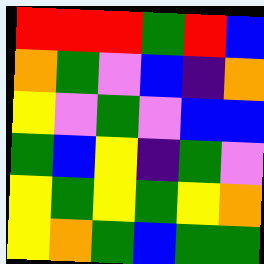[["red", "red", "red", "green", "red", "blue"], ["orange", "green", "violet", "blue", "indigo", "orange"], ["yellow", "violet", "green", "violet", "blue", "blue"], ["green", "blue", "yellow", "indigo", "green", "violet"], ["yellow", "green", "yellow", "green", "yellow", "orange"], ["yellow", "orange", "green", "blue", "green", "green"]]